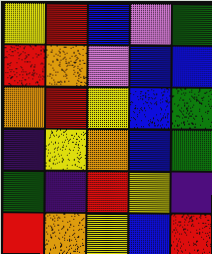[["yellow", "red", "blue", "violet", "green"], ["red", "orange", "violet", "blue", "blue"], ["orange", "red", "yellow", "blue", "green"], ["indigo", "yellow", "orange", "blue", "green"], ["green", "indigo", "red", "yellow", "indigo"], ["red", "orange", "yellow", "blue", "red"]]